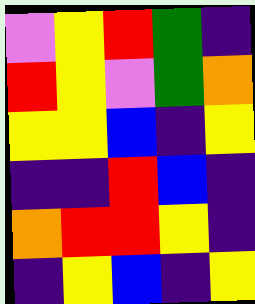[["violet", "yellow", "red", "green", "indigo"], ["red", "yellow", "violet", "green", "orange"], ["yellow", "yellow", "blue", "indigo", "yellow"], ["indigo", "indigo", "red", "blue", "indigo"], ["orange", "red", "red", "yellow", "indigo"], ["indigo", "yellow", "blue", "indigo", "yellow"]]